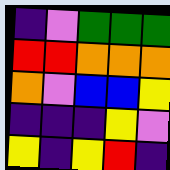[["indigo", "violet", "green", "green", "green"], ["red", "red", "orange", "orange", "orange"], ["orange", "violet", "blue", "blue", "yellow"], ["indigo", "indigo", "indigo", "yellow", "violet"], ["yellow", "indigo", "yellow", "red", "indigo"]]